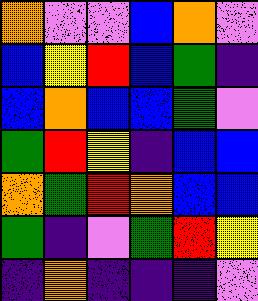[["orange", "violet", "violet", "blue", "orange", "violet"], ["blue", "yellow", "red", "blue", "green", "indigo"], ["blue", "orange", "blue", "blue", "green", "violet"], ["green", "red", "yellow", "indigo", "blue", "blue"], ["orange", "green", "red", "orange", "blue", "blue"], ["green", "indigo", "violet", "green", "red", "yellow"], ["indigo", "orange", "indigo", "indigo", "indigo", "violet"]]